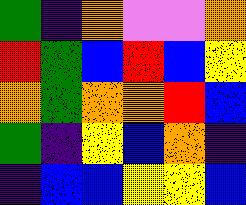[["green", "indigo", "orange", "violet", "violet", "orange"], ["red", "green", "blue", "red", "blue", "yellow"], ["orange", "green", "orange", "orange", "red", "blue"], ["green", "indigo", "yellow", "blue", "orange", "indigo"], ["indigo", "blue", "blue", "yellow", "yellow", "blue"]]